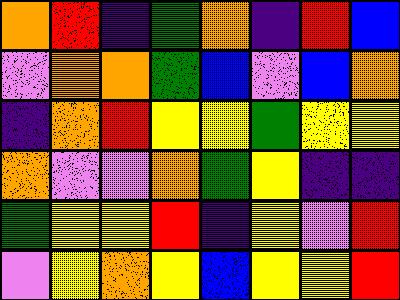[["orange", "red", "indigo", "green", "orange", "indigo", "red", "blue"], ["violet", "orange", "orange", "green", "blue", "violet", "blue", "orange"], ["indigo", "orange", "red", "yellow", "yellow", "green", "yellow", "yellow"], ["orange", "violet", "violet", "orange", "green", "yellow", "indigo", "indigo"], ["green", "yellow", "yellow", "red", "indigo", "yellow", "violet", "red"], ["violet", "yellow", "orange", "yellow", "blue", "yellow", "yellow", "red"]]